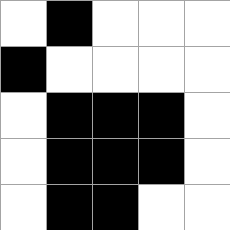[["white", "black", "white", "white", "white"], ["black", "white", "white", "white", "white"], ["white", "black", "black", "black", "white"], ["white", "black", "black", "black", "white"], ["white", "black", "black", "white", "white"]]